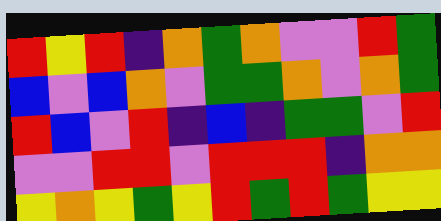[["red", "yellow", "red", "indigo", "orange", "green", "orange", "violet", "violet", "red", "green"], ["blue", "violet", "blue", "orange", "violet", "green", "green", "orange", "violet", "orange", "green"], ["red", "blue", "violet", "red", "indigo", "blue", "indigo", "green", "green", "violet", "red"], ["violet", "violet", "red", "red", "violet", "red", "red", "red", "indigo", "orange", "orange"], ["yellow", "orange", "yellow", "green", "yellow", "red", "green", "red", "green", "yellow", "yellow"]]